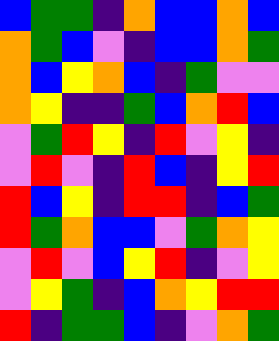[["blue", "green", "green", "indigo", "orange", "blue", "blue", "orange", "blue"], ["orange", "green", "blue", "violet", "indigo", "blue", "blue", "orange", "green"], ["orange", "blue", "yellow", "orange", "blue", "indigo", "green", "violet", "violet"], ["orange", "yellow", "indigo", "indigo", "green", "blue", "orange", "red", "blue"], ["violet", "green", "red", "yellow", "indigo", "red", "violet", "yellow", "indigo"], ["violet", "red", "violet", "indigo", "red", "blue", "indigo", "yellow", "red"], ["red", "blue", "yellow", "indigo", "red", "red", "indigo", "blue", "green"], ["red", "green", "orange", "blue", "blue", "violet", "green", "orange", "yellow"], ["violet", "red", "violet", "blue", "yellow", "red", "indigo", "violet", "yellow"], ["violet", "yellow", "green", "indigo", "blue", "orange", "yellow", "red", "red"], ["red", "indigo", "green", "green", "blue", "indigo", "violet", "orange", "green"]]